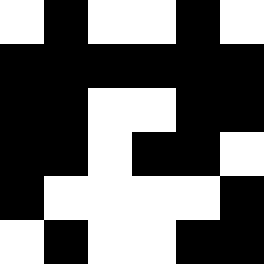[["white", "black", "white", "white", "black", "white"], ["black", "black", "black", "black", "black", "black"], ["black", "black", "white", "white", "black", "black"], ["black", "black", "white", "black", "black", "white"], ["black", "white", "white", "white", "white", "black"], ["white", "black", "white", "white", "black", "black"]]